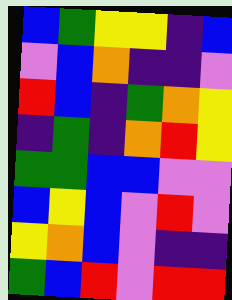[["blue", "green", "yellow", "yellow", "indigo", "blue"], ["violet", "blue", "orange", "indigo", "indigo", "violet"], ["red", "blue", "indigo", "green", "orange", "yellow"], ["indigo", "green", "indigo", "orange", "red", "yellow"], ["green", "green", "blue", "blue", "violet", "violet"], ["blue", "yellow", "blue", "violet", "red", "violet"], ["yellow", "orange", "blue", "violet", "indigo", "indigo"], ["green", "blue", "red", "violet", "red", "red"]]